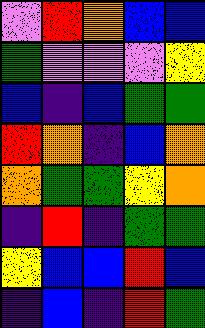[["violet", "red", "orange", "blue", "blue"], ["green", "violet", "violet", "violet", "yellow"], ["blue", "indigo", "blue", "green", "green"], ["red", "orange", "indigo", "blue", "orange"], ["orange", "green", "green", "yellow", "orange"], ["indigo", "red", "indigo", "green", "green"], ["yellow", "blue", "blue", "red", "blue"], ["indigo", "blue", "indigo", "red", "green"]]